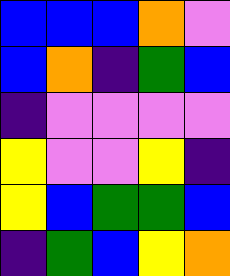[["blue", "blue", "blue", "orange", "violet"], ["blue", "orange", "indigo", "green", "blue"], ["indigo", "violet", "violet", "violet", "violet"], ["yellow", "violet", "violet", "yellow", "indigo"], ["yellow", "blue", "green", "green", "blue"], ["indigo", "green", "blue", "yellow", "orange"]]